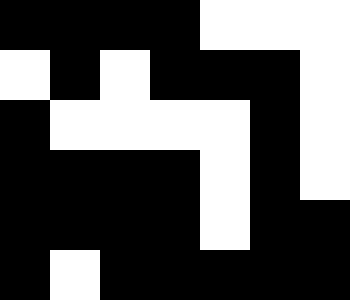[["black", "black", "black", "black", "white", "white", "white"], ["white", "black", "white", "black", "black", "black", "white"], ["black", "white", "white", "white", "white", "black", "white"], ["black", "black", "black", "black", "white", "black", "white"], ["black", "black", "black", "black", "white", "black", "black"], ["black", "white", "black", "black", "black", "black", "black"]]